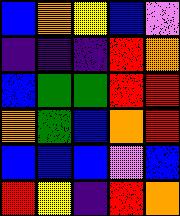[["blue", "orange", "yellow", "blue", "violet"], ["indigo", "indigo", "indigo", "red", "orange"], ["blue", "green", "green", "red", "red"], ["orange", "green", "blue", "orange", "red"], ["blue", "blue", "blue", "violet", "blue"], ["red", "yellow", "indigo", "red", "orange"]]